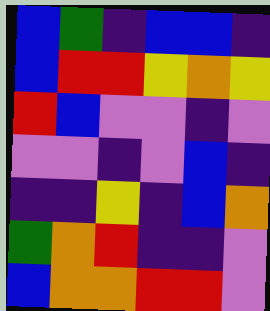[["blue", "green", "indigo", "blue", "blue", "indigo"], ["blue", "red", "red", "yellow", "orange", "yellow"], ["red", "blue", "violet", "violet", "indigo", "violet"], ["violet", "violet", "indigo", "violet", "blue", "indigo"], ["indigo", "indigo", "yellow", "indigo", "blue", "orange"], ["green", "orange", "red", "indigo", "indigo", "violet"], ["blue", "orange", "orange", "red", "red", "violet"]]